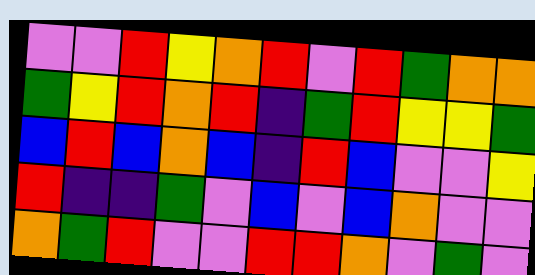[["violet", "violet", "red", "yellow", "orange", "red", "violet", "red", "green", "orange", "orange"], ["green", "yellow", "red", "orange", "red", "indigo", "green", "red", "yellow", "yellow", "green"], ["blue", "red", "blue", "orange", "blue", "indigo", "red", "blue", "violet", "violet", "yellow"], ["red", "indigo", "indigo", "green", "violet", "blue", "violet", "blue", "orange", "violet", "violet"], ["orange", "green", "red", "violet", "violet", "red", "red", "orange", "violet", "green", "violet"]]